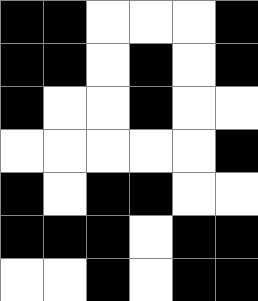[["black", "black", "white", "white", "white", "black"], ["black", "black", "white", "black", "white", "black"], ["black", "white", "white", "black", "white", "white"], ["white", "white", "white", "white", "white", "black"], ["black", "white", "black", "black", "white", "white"], ["black", "black", "black", "white", "black", "black"], ["white", "white", "black", "white", "black", "black"]]